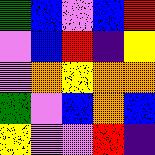[["green", "blue", "violet", "blue", "red"], ["violet", "blue", "red", "indigo", "yellow"], ["violet", "orange", "yellow", "orange", "orange"], ["green", "violet", "blue", "orange", "blue"], ["yellow", "violet", "violet", "red", "indigo"]]